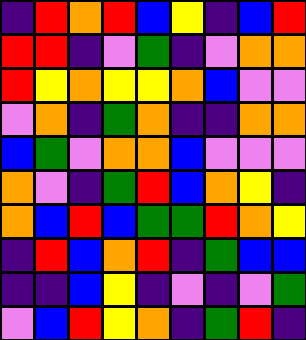[["indigo", "red", "orange", "red", "blue", "yellow", "indigo", "blue", "red"], ["red", "red", "indigo", "violet", "green", "indigo", "violet", "orange", "orange"], ["red", "yellow", "orange", "yellow", "yellow", "orange", "blue", "violet", "violet"], ["violet", "orange", "indigo", "green", "orange", "indigo", "indigo", "orange", "orange"], ["blue", "green", "violet", "orange", "orange", "blue", "violet", "violet", "violet"], ["orange", "violet", "indigo", "green", "red", "blue", "orange", "yellow", "indigo"], ["orange", "blue", "red", "blue", "green", "green", "red", "orange", "yellow"], ["indigo", "red", "blue", "orange", "red", "indigo", "green", "blue", "blue"], ["indigo", "indigo", "blue", "yellow", "indigo", "violet", "indigo", "violet", "green"], ["violet", "blue", "red", "yellow", "orange", "indigo", "green", "red", "indigo"]]